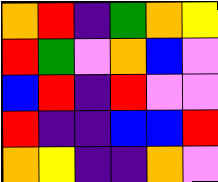[["orange", "red", "indigo", "green", "orange", "yellow"], ["red", "green", "violet", "orange", "blue", "violet"], ["blue", "red", "indigo", "red", "violet", "violet"], ["red", "indigo", "indigo", "blue", "blue", "red"], ["orange", "yellow", "indigo", "indigo", "orange", "violet"]]